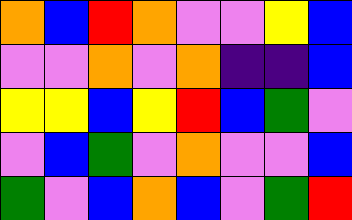[["orange", "blue", "red", "orange", "violet", "violet", "yellow", "blue"], ["violet", "violet", "orange", "violet", "orange", "indigo", "indigo", "blue"], ["yellow", "yellow", "blue", "yellow", "red", "blue", "green", "violet"], ["violet", "blue", "green", "violet", "orange", "violet", "violet", "blue"], ["green", "violet", "blue", "orange", "blue", "violet", "green", "red"]]